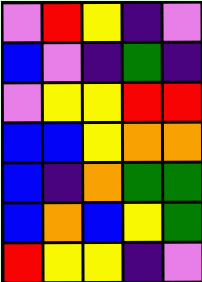[["violet", "red", "yellow", "indigo", "violet"], ["blue", "violet", "indigo", "green", "indigo"], ["violet", "yellow", "yellow", "red", "red"], ["blue", "blue", "yellow", "orange", "orange"], ["blue", "indigo", "orange", "green", "green"], ["blue", "orange", "blue", "yellow", "green"], ["red", "yellow", "yellow", "indigo", "violet"]]